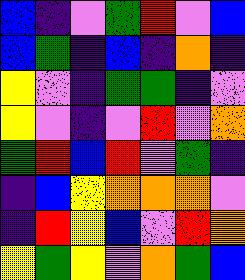[["blue", "indigo", "violet", "green", "red", "violet", "blue"], ["blue", "green", "indigo", "blue", "indigo", "orange", "indigo"], ["yellow", "violet", "indigo", "green", "green", "indigo", "violet"], ["yellow", "violet", "indigo", "violet", "red", "violet", "orange"], ["green", "red", "blue", "red", "violet", "green", "indigo"], ["indigo", "blue", "yellow", "orange", "orange", "orange", "violet"], ["indigo", "red", "yellow", "blue", "violet", "red", "orange"], ["yellow", "green", "yellow", "violet", "orange", "green", "blue"]]